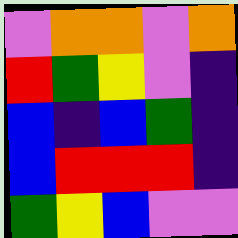[["violet", "orange", "orange", "violet", "orange"], ["red", "green", "yellow", "violet", "indigo"], ["blue", "indigo", "blue", "green", "indigo"], ["blue", "red", "red", "red", "indigo"], ["green", "yellow", "blue", "violet", "violet"]]